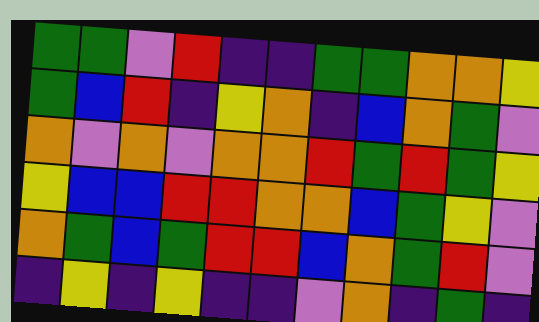[["green", "green", "violet", "red", "indigo", "indigo", "green", "green", "orange", "orange", "yellow"], ["green", "blue", "red", "indigo", "yellow", "orange", "indigo", "blue", "orange", "green", "violet"], ["orange", "violet", "orange", "violet", "orange", "orange", "red", "green", "red", "green", "yellow"], ["yellow", "blue", "blue", "red", "red", "orange", "orange", "blue", "green", "yellow", "violet"], ["orange", "green", "blue", "green", "red", "red", "blue", "orange", "green", "red", "violet"], ["indigo", "yellow", "indigo", "yellow", "indigo", "indigo", "violet", "orange", "indigo", "green", "indigo"]]